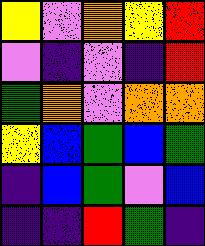[["yellow", "violet", "orange", "yellow", "red"], ["violet", "indigo", "violet", "indigo", "red"], ["green", "orange", "violet", "orange", "orange"], ["yellow", "blue", "green", "blue", "green"], ["indigo", "blue", "green", "violet", "blue"], ["indigo", "indigo", "red", "green", "indigo"]]